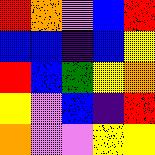[["red", "orange", "violet", "blue", "red"], ["blue", "blue", "indigo", "blue", "yellow"], ["red", "blue", "green", "yellow", "orange"], ["yellow", "violet", "blue", "indigo", "red"], ["orange", "violet", "violet", "yellow", "yellow"]]